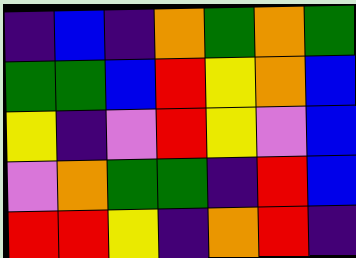[["indigo", "blue", "indigo", "orange", "green", "orange", "green"], ["green", "green", "blue", "red", "yellow", "orange", "blue"], ["yellow", "indigo", "violet", "red", "yellow", "violet", "blue"], ["violet", "orange", "green", "green", "indigo", "red", "blue"], ["red", "red", "yellow", "indigo", "orange", "red", "indigo"]]